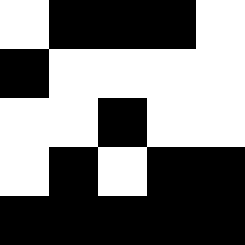[["white", "black", "black", "black", "white"], ["black", "white", "white", "white", "white"], ["white", "white", "black", "white", "white"], ["white", "black", "white", "black", "black"], ["black", "black", "black", "black", "black"]]